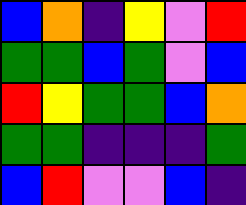[["blue", "orange", "indigo", "yellow", "violet", "red"], ["green", "green", "blue", "green", "violet", "blue"], ["red", "yellow", "green", "green", "blue", "orange"], ["green", "green", "indigo", "indigo", "indigo", "green"], ["blue", "red", "violet", "violet", "blue", "indigo"]]